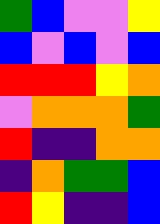[["green", "blue", "violet", "violet", "yellow"], ["blue", "violet", "blue", "violet", "blue"], ["red", "red", "red", "yellow", "orange"], ["violet", "orange", "orange", "orange", "green"], ["red", "indigo", "indigo", "orange", "orange"], ["indigo", "orange", "green", "green", "blue"], ["red", "yellow", "indigo", "indigo", "blue"]]